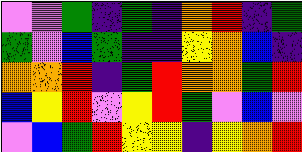[["violet", "violet", "green", "indigo", "green", "indigo", "orange", "red", "indigo", "green"], ["green", "violet", "blue", "green", "indigo", "indigo", "yellow", "orange", "blue", "indigo"], ["orange", "orange", "red", "indigo", "green", "red", "orange", "orange", "green", "red"], ["blue", "yellow", "red", "violet", "yellow", "red", "green", "violet", "blue", "violet"], ["violet", "blue", "green", "red", "yellow", "yellow", "indigo", "yellow", "orange", "red"]]